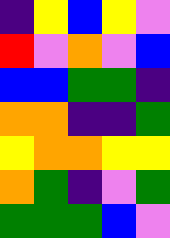[["indigo", "yellow", "blue", "yellow", "violet"], ["red", "violet", "orange", "violet", "blue"], ["blue", "blue", "green", "green", "indigo"], ["orange", "orange", "indigo", "indigo", "green"], ["yellow", "orange", "orange", "yellow", "yellow"], ["orange", "green", "indigo", "violet", "green"], ["green", "green", "green", "blue", "violet"]]